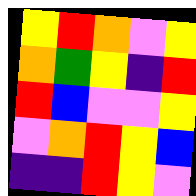[["yellow", "red", "orange", "violet", "yellow"], ["orange", "green", "yellow", "indigo", "red"], ["red", "blue", "violet", "violet", "yellow"], ["violet", "orange", "red", "yellow", "blue"], ["indigo", "indigo", "red", "yellow", "violet"]]